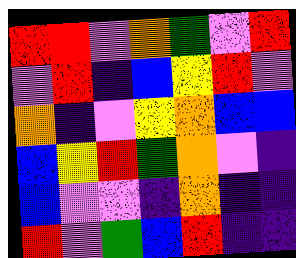[["red", "red", "violet", "orange", "green", "violet", "red"], ["violet", "red", "indigo", "blue", "yellow", "red", "violet"], ["orange", "indigo", "violet", "yellow", "orange", "blue", "blue"], ["blue", "yellow", "red", "green", "orange", "violet", "indigo"], ["blue", "violet", "violet", "indigo", "orange", "indigo", "indigo"], ["red", "violet", "green", "blue", "red", "indigo", "indigo"]]